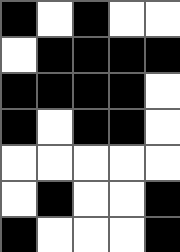[["black", "white", "black", "white", "white"], ["white", "black", "black", "black", "black"], ["black", "black", "black", "black", "white"], ["black", "white", "black", "black", "white"], ["white", "white", "white", "white", "white"], ["white", "black", "white", "white", "black"], ["black", "white", "white", "white", "black"]]